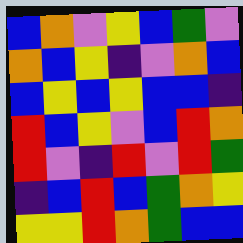[["blue", "orange", "violet", "yellow", "blue", "green", "violet"], ["orange", "blue", "yellow", "indigo", "violet", "orange", "blue"], ["blue", "yellow", "blue", "yellow", "blue", "blue", "indigo"], ["red", "blue", "yellow", "violet", "blue", "red", "orange"], ["red", "violet", "indigo", "red", "violet", "red", "green"], ["indigo", "blue", "red", "blue", "green", "orange", "yellow"], ["yellow", "yellow", "red", "orange", "green", "blue", "blue"]]